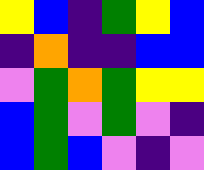[["yellow", "blue", "indigo", "green", "yellow", "blue"], ["indigo", "orange", "indigo", "indigo", "blue", "blue"], ["violet", "green", "orange", "green", "yellow", "yellow"], ["blue", "green", "violet", "green", "violet", "indigo"], ["blue", "green", "blue", "violet", "indigo", "violet"]]